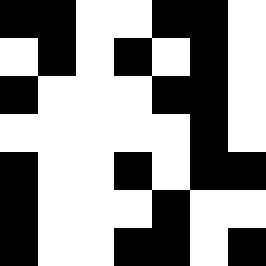[["black", "black", "white", "white", "black", "black", "white"], ["white", "black", "white", "black", "white", "black", "white"], ["black", "white", "white", "white", "black", "black", "white"], ["white", "white", "white", "white", "white", "black", "white"], ["black", "white", "white", "black", "white", "black", "black"], ["black", "white", "white", "white", "black", "white", "white"], ["black", "white", "white", "black", "black", "white", "black"]]